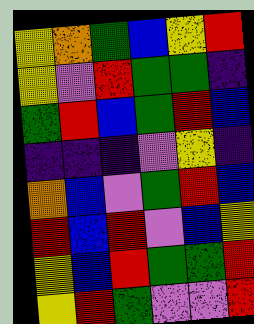[["yellow", "orange", "green", "blue", "yellow", "red"], ["yellow", "violet", "red", "green", "green", "indigo"], ["green", "red", "blue", "green", "red", "blue"], ["indigo", "indigo", "indigo", "violet", "yellow", "indigo"], ["orange", "blue", "violet", "green", "red", "blue"], ["red", "blue", "red", "violet", "blue", "yellow"], ["yellow", "blue", "red", "green", "green", "red"], ["yellow", "red", "green", "violet", "violet", "red"]]